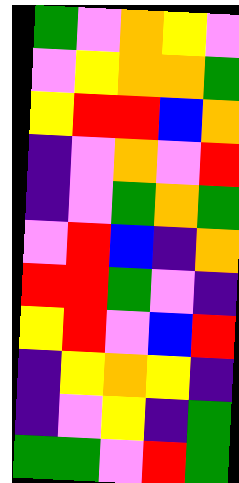[["green", "violet", "orange", "yellow", "violet"], ["violet", "yellow", "orange", "orange", "green"], ["yellow", "red", "red", "blue", "orange"], ["indigo", "violet", "orange", "violet", "red"], ["indigo", "violet", "green", "orange", "green"], ["violet", "red", "blue", "indigo", "orange"], ["red", "red", "green", "violet", "indigo"], ["yellow", "red", "violet", "blue", "red"], ["indigo", "yellow", "orange", "yellow", "indigo"], ["indigo", "violet", "yellow", "indigo", "green"], ["green", "green", "violet", "red", "green"]]